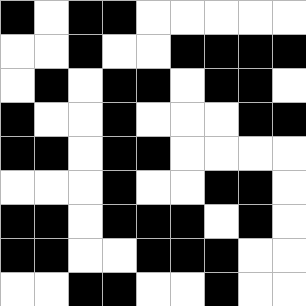[["black", "white", "black", "black", "white", "white", "white", "white", "white"], ["white", "white", "black", "white", "white", "black", "black", "black", "black"], ["white", "black", "white", "black", "black", "white", "black", "black", "white"], ["black", "white", "white", "black", "white", "white", "white", "black", "black"], ["black", "black", "white", "black", "black", "white", "white", "white", "white"], ["white", "white", "white", "black", "white", "white", "black", "black", "white"], ["black", "black", "white", "black", "black", "black", "white", "black", "white"], ["black", "black", "white", "white", "black", "black", "black", "white", "white"], ["white", "white", "black", "black", "white", "white", "black", "white", "white"]]